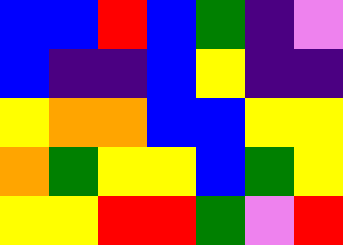[["blue", "blue", "red", "blue", "green", "indigo", "violet"], ["blue", "indigo", "indigo", "blue", "yellow", "indigo", "indigo"], ["yellow", "orange", "orange", "blue", "blue", "yellow", "yellow"], ["orange", "green", "yellow", "yellow", "blue", "green", "yellow"], ["yellow", "yellow", "red", "red", "green", "violet", "red"]]